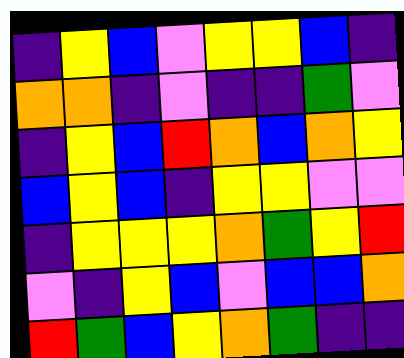[["indigo", "yellow", "blue", "violet", "yellow", "yellow", "blue", "indigo"], ["orange", "orange", "indigo", "violet", "indigo", "indigo", "green", "violet"], ["indigo", "yellow", "blue", "red", "orange", "blue", "orange", "yellow"], ["blue", "yellow", "blue", "indigo", "yellow", "yellow", "violet", "violet"], ["indigo", "yellow", "yellow", "yellow", "orange", "green", "yellow", "red"], ["violet", "indigo", "yellow", "blue", "violet", "blue", "blue", "orange"], ["red", "green", "blue", "yellow", "orange", "green", "indigo", "indigo"]]